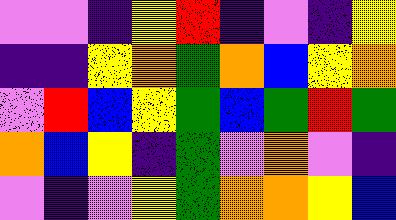[["violet", "violet", "indigo", "yellow", "red", "indigo", "violet", "indigo", "yellow"], ["indigo", "indigo", "yellow", "orange", "green", "orange", "blue", "yellow", "orange"], ["violet", "red", "blue", "yellow", "green", "blue", "green", "red", "green"], ["orange", "blue", "yellow", "indigo", "green", "violet", "orange", "violet", "indigo"], ["violet", "indigo", "violet", "yellow", "green", "orange", "orange", "yellow", "blue"]]